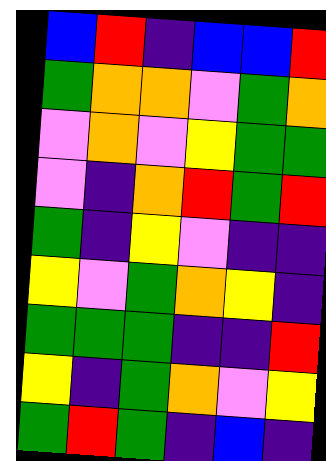[["blue", "red", "indigo", "blue", "blue", "red"], ["green", "orange", "orange", "violet", "green", "orange"], ["violet", "orange", "violet", "yellow", "green", "green"], ["violet", "indigo", "orange", "red", "green", "red"], ["green", "indigo", "yellow", "violet", "indigo", "indigo"], ["yellow", "violet", "green", "orange", "yellow", "indigo"], ["green", "green", "green", "indigo", "indigo", "red"], ["yellow", "indigo", "green", "orange", "violet", "yellow"], ["green", "red", "green", "indigo", "blue", "indigo"]]